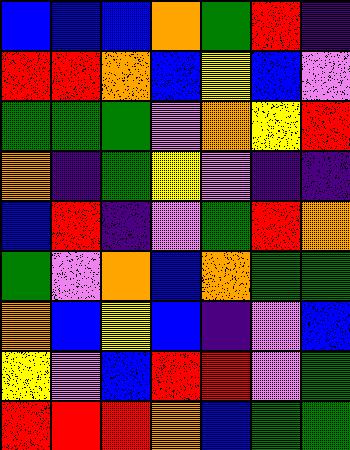[["blue", "blue", "blue", "orange", "green", "red", "indigo"], ["red", "red", "orange", "blue", "yellow", "blue", "violet"], ["green", "green", "green", "violet", "orange", "yellow", "red"], ["orange", "indigo", "green", "yellow", "violet", "indigo", "indigo"], ["blue", "red", "indigo", "violet", "green", "red", "orange"], ["green", "violet", "orange", "blue", "orange", "green", "green"], ["orange", "blue", "yellow", "blue", "indigo", "violet", "blue"], ["yellow", "violet", "blue", "red", "red", "violet", "green"], ["red", "red", "red", "orange", "blue", "green", "green"]]